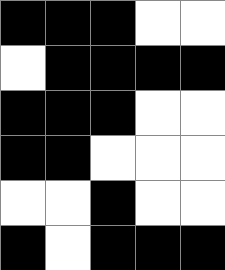[["black", "black", "black", "white", "white"], ["white", "black", "black", "black", "black"], ["black", "black", "black", "white", "white"], ["black", "black", "white", "white", "white"], ["white", "white", "black", "white", "white"], ["black", "white", "black", "black", "black"]]